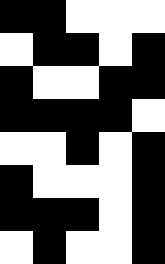[["black", "black", "white", "white", "white"], ["white", "black", "black", "white", "black"], ["black", "white", "white", "black", "black"], ["black", "black", "black", "black", "white"], ["white", "white", "black", "white", "black"], ["black", "white", "white", "white", "black"], ["black", "black", "black", "white", "black"], ["white", "black", "white", "white", "black"]]